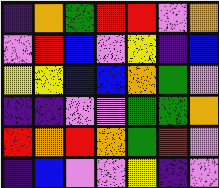[["indigo", "orange", "green", "red", "red", "violet", "orange"], ["violet", "red", "blue", "violet", "yellow", "indigo", "blue"], ["yellow", "yellow", "blue", "blue", "orange", "green", "violet"], ["indigo", "indigo", "violet", "violet", "green", "green", "orange"], ["red", "orange", "red", "orange", "green", "red", "violet"], ["indigo", "blue", "violet", "violet", "yellow", "indigo", "violet"]]